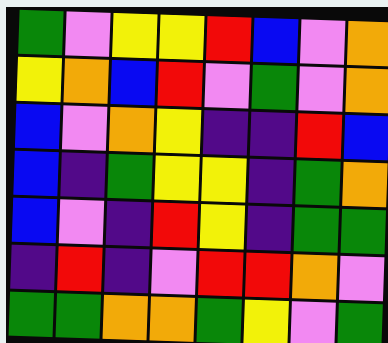[["green", "violet", "yellow", "yellow", "red", "blue", "violet", "orange"], ["yellow", "orange", "blue", "red", "violet", "green", "violet", "orange"], ["blue", "violet", "orange", "yellow", "indigo", "indigo", "red", "blue"], ["blue", "indigo", "green", "yellow", "yellow", "indigo", "green", "orange"], ["blue", "violet", "indigo", "red", "yellow", "indigo", "green", "green"], ["indigo", "red", "indigo", "violet", "red", "red", "orange", "violet"], ["green", "green", "orange", "orange", "green", "yellow", "violet", "green"]]